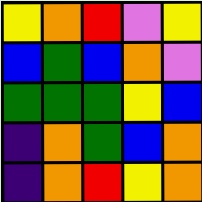[["yellow", "orange", "red", "violet", "yellow"], ["blue", "green", "blue", "orange", "violet"], ["green", "green", "green", "yellow", "blue"], ["indigo", "orange", "green", "blue", "orange"], ["indigo", "orange", "red", "yellow", "orange"]]